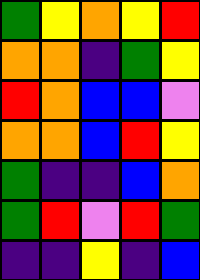[["green", "yellow", "orange", "yellow", "red"], ["orange", "orange", "indigo", "green", "yellow"], ["red", "orange", "blue", "blue", "violet"], ["orange", "orange", "blue", "red", "yellow"], ["green", "indigo", "indigo", "blue", "orange"], ["green", "red", "violet", "red", "green"], ["indigo", "indigo", "yellow", "indigo", "blue"]]